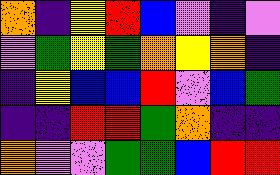[["orange", "indigo", "yellow", "red", "blue", "violet", "indigo", "violet"], ["violet", "green", "yellow", "green", "orange", "yellow", "orange", "indigo"], ["indigo", "yellow", "blue", "blue", "red", "violet", "blue", "green"], ["indigo", "indigo", "red", "red", "green", "orange", "indigo", "indigo"], ["orange", "violet", "violet", "green", "green", "blue", "red", "red"]]